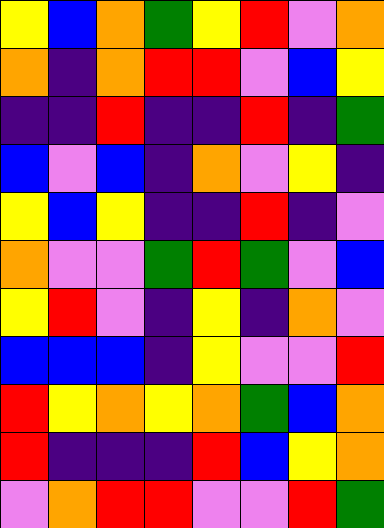[["yellow", "blue", "orange", "green", "yellow", "red", "violet", "orange"], ["orange", "indigo", "orange", "red", "red", "violet", "blue", "yellow"], ["indigo", "indigo", "red", "indigo", "indigo", "red", "indigo", "green"], ["blue", "violet", "blue", "indigo", "orange", "violet", "yellow", "indigo"], ["yellow", "blue", "yellow", "indigo", "indigo", "red", "indigo", "violet"], ["orange", "violet", "violet", "green", "red", "green", "violet", "blue"], ["yellow", "red", "violet", "indigo", "yellow", "indigo", "orange", "violet"], ["blue", "blue", "blue", "indigo", "yellow", "violet", "violet", "red"], ["red", "yellow", "orange", "yellow", "orange", "green", "blue", "orange"], ["red", "indigo", "indigo", "indigo", "red", "blue", "yellow", "orange"], ["violet", "orange", "red", "red", "violet", "violet", "red", "green"]]